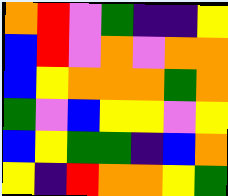[["orange", "red", "violet", "green", "indigo", "indigo", "yellow"], ["blue", "red", "violet", "orange", "violet", "orange", "orange"], ["blue", "yellow", "orange", "orange", "orange", "green", "orange"], ["green", "violet", "blue", "yellow", "yellow", "violet", "yellow"], ["blue", "yellow", "green", "green", "indigo", "blue", "orange"], ["yellow", "indigo", "red", "orange", "orange", "yellow", "green"]]